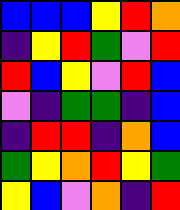[["blue", "blue", "blue", "yellow", "red", "orange"], ["indigo", "yellow", "red", "green", "violet", "red"], ["red", "blue", "yellow", "violet", "red", "blue"], ["violet", "indigo", "green", "green", "indigo", "blue"], ["indigo", "red", "red", "indigo", "orange", "blue"], ["green", "yellow", "orange", "red", "yellow", "green"], ["yellow", "blue", "violet", "orange", "indigo", "red"]]